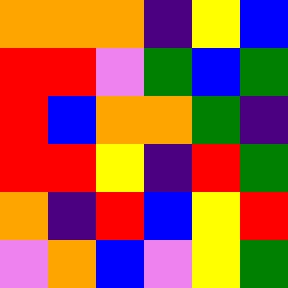[["orange", "orange", "orange", "indigo", "yellow", "blue"], ["red", "red", "violet", "green", "blue", "green"], ["red", "blue", "orange", "orange", "green", "indigo"], ["red", "red", "yellow", "indigo", "red", "green"], ["orange", "indigo", "red", "blue", "yellow", "red"], ["violet", "orange", "blue", "violet", "yellow", "green"]]